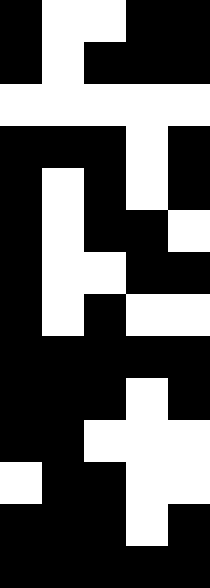[["black", "white", "white", "black", "black"], ["black", "white", "black", "black", "black"], ["white", "white", "white", "white", "white"], ["black", "black", "black", "white", "black"], ["black", "white", "black", "white", "black"], ["black", "white", "black", "black", "white"], ["black", "white", "white", "black", "black"], ["black", "white", "black", "white", "white"], ["black", "black", "black", "black", "black"], ["black", "black", "black", "white", "black"], ["black", "black", "white", "white", "white"], ["white", "black", "black", "white", "white"], ["black", "black", "black", "white", "black"], ["black", "black", "black", "black", "black"]]